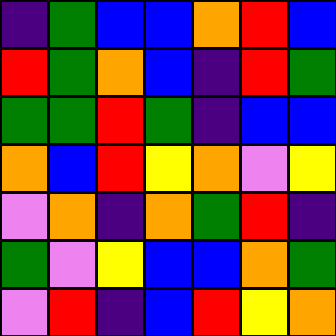[["indigo", "green", "blue", "blue", "orange", "red", "blue"], ["red", "green", "orange", "blue", "indigo", "red", "green"], ["green", "green", "red", "green", "indigo", "blue", "blue"], ["orange", "blue", "red", "yellow", "orange", "violet", "yellow"], ["violet", "orange", "indigo", "orange", "green", "red", "indigo"], ["green", "violet", "yellow", "blue", "blue", "orange", "green"], ["violet", "red", "indigo", "blue", "red", "yellow", "orange"]]